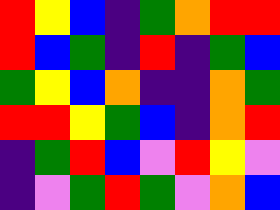[["red", "yellow", "blue", "indigo", "green", "orange", "red", "red"], ["red", "blue", "green", "indigo", "red", "indigo", "green", "blue"], ["green", "yellow", "blue", "orange", "indigo", "indigo", "orange", "green"], ["red", "red", "yellow", "green", "blue", "indigo", "orange", "red"], ["indigo", "green", "red", "blue", "violet", "red", "yellow", "violet"], ["indigo", "violet", "green", "red", "green", "violet", "orange", "blue"]]